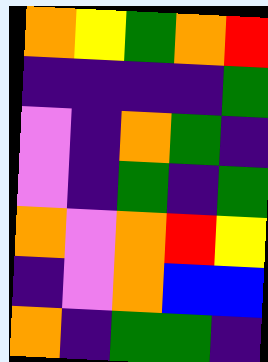[["orange", "yellow", "green", "orange", "red"], ["indigo", "indigo", "indigo", "indigo", "green"], ["violet", "indigo", "orange", "green", "indigo"], ["violet", "indigo", "green", "indigo", "green"], ["orange", "violet", "orange", "red", "yellow"], ["indigo", "violet", "orange", "blue", "blue"], ["orange", "indigo", "green", "green", "indigo"]]